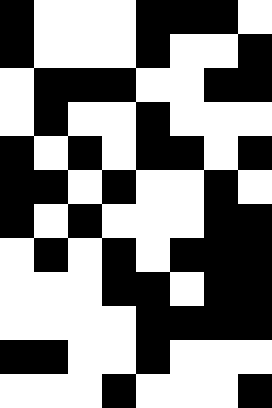[["black", "white", "white", "white", "black", "black", "black", "white"], ["black", "white", "white", "white", "black", "white", "white", "black"], ["white", "black", "black", "black", "white", "white", "black", "black"], ["white", "black", "white", "white", "black", "white", "white", "white"], ["black", "white", "black", "white", "black", "black", "white", "black"], ["black", "black", "white", "black", "white", "white", "black", "white"], ["black", "white", "black", "white", "white", "white", "black", "black"], ["white", "black", "white", "black", "white", "black", "black", "black"], ["white", "white", "white", "black", "black", "white", "black", "black"], ["white", "white", "white", "white", "black", "black", "black", "black"], ["black", "black", "white", "white", "black", "white", "white", "white"], ["white", "white", "white", "black", "white", "white", "white", "black"]]